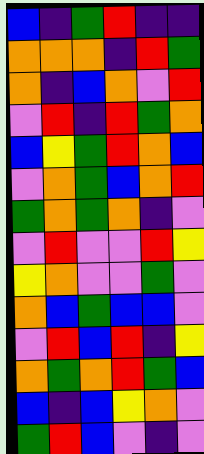[["blue", "indigo", "green", "red", "indigo", "indigo"], ["orange", "orange", "orange", "indigo", "red", "green"], ["orange", "indigo", "blue", "orange", "violet", "red"], ["violet", "red", "indigo", "red", "green", "orange"], ["blue", "yellow", "green", "red", "orange", "blue"], ["violet", "orange", "green", "blue", "orange", "red"], ["green", "orange", "green", "orange", "indigo", "violet"], ["violet", "red", "violet", "violet", "red", "yellow"], ["yellow", "orange", "violet", "violet", "green", "violet"], ["orange", "blue", "green", "blue", "blue", "violet"], ["violet", "red", "blue", "red", "indigo", "yellow"], ["orange", "green", "orange", "red", "green", "blue"], ["blue", "indigo", "blue", "yellow", "orange", "violet"], ["green", "red", "blue", "violet", "indigo", "violet"]]